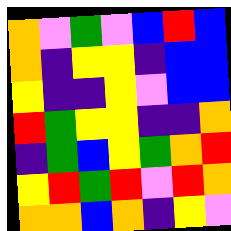[["orange", "violet", "green", "violet", "blue", "red", "blue"], ["orange", "indigo", "yellow", "yellow", "indigo", "blue", "blue"], ["yellow", "indigo", "indigo", "yellow", "violet", "blue", "blue"], ["red", "green", "yellow", "yellow", "indigo", "indigo", "orange"], ["indigo", "green", "blue", "yellow", "green", "orange", "red"], ["yellow", "red", "green", "red", "violet", "red", "orange"], ["orange", "orange", "blue", "orange", "indigo", "yellow", "violet"]]